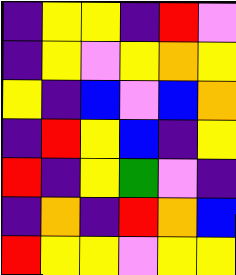[["indigo", "yellow", "yellow", "indigo", "red", "violet"], ["indigo", "yellow", "violet", "yellow", "orange", "yellow"], ["yellow", "indigo", "blue", "violet", "blue", "orange"], ["indigo", "red", "yellow", "blue", "indigo", "yellow"], ["red", "indigo", "yellow", "green", "violet", "indigo"], ["indigo", "orange", "indigo", "red", "orange", "blue"], ["red", "yellow", "yellow", "violet", "yellow", "yellow"]]